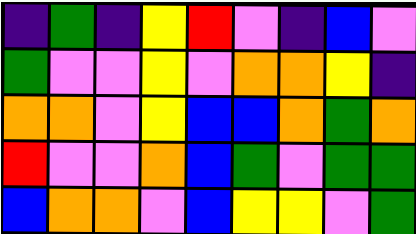[["indigo", "green", "indigo", "yellow", "red", "violet", "indigo", "blue", "violet"], ["green", "violet", "violet", "yellow", "violet", "orange", "orange", "yellow", "indigo"], ["orange", "orange", "violet", "yellow", "blue", "blue", "orange", "green", "orange"], ["red", "violet", "violet", "orange", "blue", "green", "violet", "green", "green"], ["blue", "orange", "orange", "violet", "blue", "yellow", "yellow", "violet", "green"]]